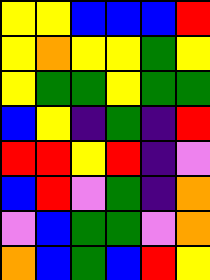[["yellow", "yellow", "blue", "blue", "blue", "red"], ["yellow", "orange", "yellow", "yellow", "green", "yellow"], ["yellow", "green", "green", "yellow", "green", "green"], ["blue", "yellow", "indigo", "green", "indigo", "red"], ["red", "red", "yellow", "red", "indigo", "violet"], ["blue", "red", "violet", "green", "indigo", "orange"], ["violet", "blue", "green", "green", "violet", "orange"], ["orange", "blue", "green", "blue", "red", "yellow"]]